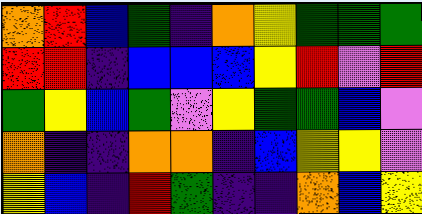[["orange", "red", "blue", "green", "indigo", "orange", "yellow", "green", "green", "green"], ["red", "red", "indigo", "blue", "blue", "blue", "yellow", "red", "violet", "red"], ["green", "yellow", "blue", "green", "violet", "yellow", "green", "green", "blue", "violet"], ["orange", "indigo", "indigo", "orange", "orange", "indigo", "blue", "yellow", "yellow", "violet"], ["yellow", "blue", "indigo", "red", "green", "indigo", "indigo", "orange", "blue", "yellow"]]